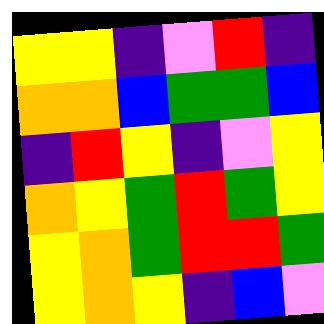[["yellow", "yellow", "indigo", "violet", "red", "indigo"], ["orange", "orange", "blue", "green", "green", "blue"], ["indigo", "red", "yellow", "indigo", "violet", "yellow"], ["orange", "yellow", "green", "red", "green", "yellow"], ["yellow", "orange", "green", "red", "red", "green"], ["yellow", "orange", "yellow", "indigo", "blue", "violet"]]